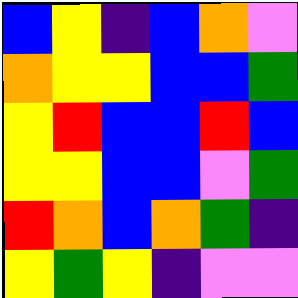[["blue", "yellow", "indigo", "blue", "orange", "violet"], ["orange", "yellow", "yellow", "blue", "blue", "green"], ["yellow", "red", "blue", "blue", "red", "blue"], ["yellow", "yellow", "blue", "blue", "violet", "green"], ["red", "orange", "blue", "orange", "green", "indigo"], ["yellow", "green", "yellow", "indigo", "violet", "violet"]]